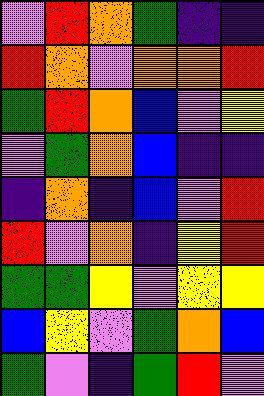[["violet", "red", "orange", "green", "indigo", "indigo"], ["red", "orange", "violet", "orange", "orange", "red"], ["green", "red", "orange", "blue", "violet", "yellow"], ["violet", "green", "orange", "blue", "indigo", "indigo"], ["indigo", "orange", "indigo", "blue", "violet", "red"], ["red", "violet", "orange", "indigo", "yellow", "red"], ["green", "green", "yellow", "violet", "yellow", "yellow"], ["blue", "yellow", "violet", "green", "orange", "blue"], ["green", "violet", "indigo", "green", "red", "violet"]]